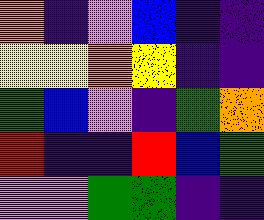[["orange", "indigo", "violet", "blue", "indigo", "indigo"], ["yellow", "yellow", "orange", "yellow", "indigo", "indigo"], ["green", "blue", "violet", "indigo", "green", "orange"], ["red", "indigo", "indigo", "red", "blue", "green"], ["violet", "violet", "green", "green", "indigo", "indigo"]]